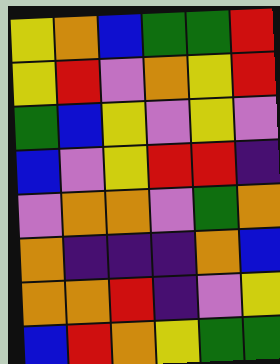[["yellow", "orange", "blue", "green", "green", "red"], ["yellow", "red", "violet", "orange", "yellow", "red"], ["green", "blue", "yellow", "violet", "yellow", "violet"], ["blue", "violet", "yellow", "red", "red", "indigo"], ["violet", "orange", "orange", "violet", "green", "orange"], ["orange", "indigo", "indigo", "indigo", "orange", "blue"], ["orange", "orange", "red", "indigo", "violet", "yellow"], ["blue", "red", "orange", "yellow", "green", "green"]]